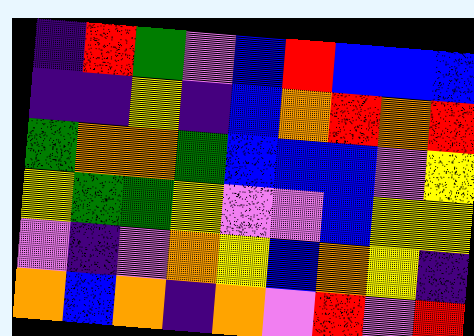[["indigo", "red", "green", "violet", "blue", "red", "blue", "blue", "blue"], ["indigo", "indigo", "yellow", "indigo", "blue", "orange", "red", "orange", "red"], ["green", "orange", "orange", "green", "blue", "blue", "blue", "violet", "yellow"], ["yellow", "green", "green", "yellow", "violet", "violet", "blue", "yellow", "yellow"], ["violet", "indigo", "violet", "orange", "yellow", "blue", "orange", "yellow", "indigo"], ["orange", "blue", "orange", "indigo", "orange", "violet", "red", "violet", "red"]]